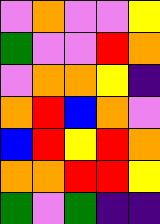[["violet", "orange", "violet", "violet", "yellow"], ["green", "violet", "violet", "red", "orange"], ["violet", "orange", "orange", "yellow", "indigo"], ["orange", "red", "blue", "orange", "violet"], ["blue", "red", "yellow", "red", "orange"], ["orange", "orange", "red", "red", "yellow"], ["green", "violet", "green", "indigo", "indigo"]]